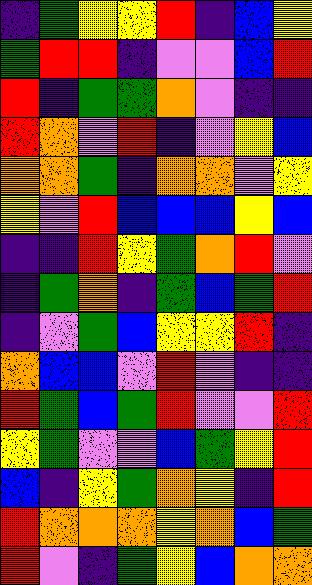[["indigo", "green", "yellow", "yellow", "red", "indigo", "blue", "yellow"], ["green", "red", "red", "indigo", "violet", "violet", "blue", "red"], ["red", "indigo", "green", "green", "orange", "violet", "indigo", "indigo"], ["red", "orange", "violet", "red", "indigo", "violet", "yellow", "blue"], ["orange", "orange", "green", "indigo", "orange", "orange", "violet", "yellow"], ["yellow", "violet", "red", "blue", "blue", "blue", "yellow", "blue"], ["indigo", "indigo", "red", "yellow", "green", "orange", "red", "violet"], ["indigo", "green", "orange", "indigo", "green", "blue", "green", "red"], ["indigo", "violet", "green", "blue", "yellow", "yellow", "red", "indigo"], ["orange", "blue", "blue", "violet", "red", "violet", "indigo", "indigo"], ["red", "green", "blue", "green", "red", "violet", "violet", "red"], ["yellow", "green", "violet", "violet", "blue", "green", "yellow", "red"], ["blue", "indigo", "yellow", "green", "orange", "yellow", "indigo", "red"], ["red", "orange", "orange", "orange", "yellow", "orange", "blue", "green"], ["red", "violet", "indigo", "green", "yellow", "blue", "orange", "orange"]]